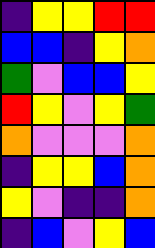[["indigo", "yellow", "yellow", "red", "red"], ["blue", "blue", "indigo", "yellow", "orange"], ["green", "violet", "blue", "blue", "yellow"], ["red", "yellow", "violet", "yellow", "green"], ["orange", "violet", "violet", "violet", "orange"], ["indigo", "yellow", "yellow", "blue", "orange"], ["yellow", "violet", "indigo", "indigo", "orange"], ["indigo", "blue", "violet", "yellow", "blue"]]